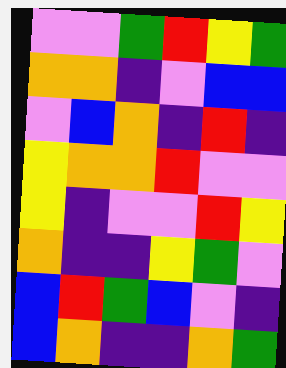[["violet", "violet", "green", "red", "yellow", "green"], ["orange", "orange", "indigo", "violet", "blue", "blue"], ["violet", "blue", "orange", "indigo", "red", "indigo"], ["yellow", "orange", "orange", "red", "violet", "violet"], ["yellow", "indigo", "violet", "violet", "red", "yellow"], ["orange", "indigo", "indigo", "yellow", "green", "violet"], ["blue", "red", "green", "blue", "violet", "indigo"], ["blue", "orange", "indigo", "indigo", "orange", "green"]]